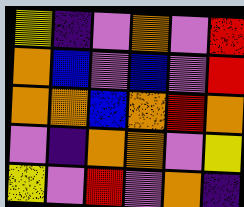[["yellow", "indigo", "violet", "orange", "violet", "red"], ["orange", "blue", "violet", "blue", "violet", "red"], ["orange", "orange", "blue", "orange", "red", "orange"], ["violet", "indigo", "orange", "orange", "violet", "yellow"], ["yellow", "violet", "red", "violet", "orange", "indigo"]]